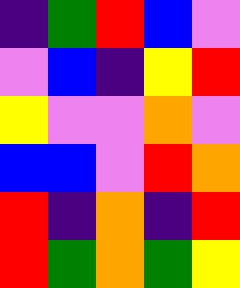[["indigo", "green", "red", "blue", "violet"], ["violet", "blue", "indigo", "yellow", "red"], ["yellow", "violet", "violet", "orange", "violet"], ["blue", "blue", "violet", "red", "orange"], ["red", "indigo", "orange", "indigo", "red"], ["red", "green", "orange", "green", "yellow"]]